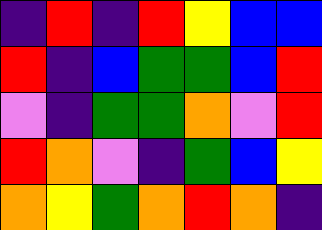[["indigo", "red", "indigo", "red", "yellow", "blue", "blue"], ["red", "indigo", "blue", "green", "green", "blue", "red"], ["violet", "indigo", "green", "green", "orange", "violet", "red"], ["red", "orange", "violet", "indigo", "green", "blue", "yellow"], ["orange", "yellow", "green", "orange", "red", "orange", "indigo"]]